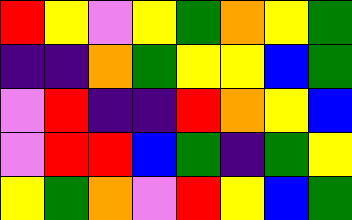[["red", "yellow", "violet", "yellow", "green", "orange", "yellow", "green"], ["indigo", "indigo", "orange", "green", "yellow", "yellow", "blue", "green"], ["violet", "red", "indigo", "indigo", "red", "orange", "yellow", "blue"], ["violet", "red", "red", "blue", "green", "indigo", "green", "yellow"], ["yellow", "green", "orange", "violet", "red", "yellow", "blue", "green"]]